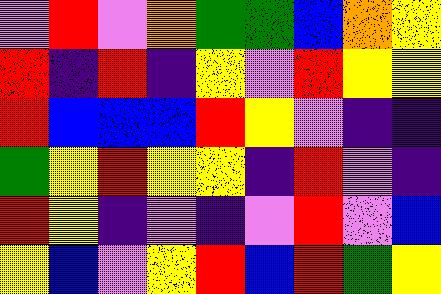[["violet", "red", "violet", "orange", "green", "green", "blue", "orange", "yellow"], ["red", "indigo", "red", "indigo", "yellow", "violet", "red", "yellow", "yellow"], ["red", "blue", "blue", "blue", "red", "yellow", "violet", "indigo", "indigo"], ["green", "yellow", "red", "yellow", "yellow", "indigo", "red", "violet", "indigo"], ["red", "yellow", "indigo", "violet", "indigo", "violet", "red", "violet", "blue"], ["yellow", "blue", "violet", "yellow", "red", "blue", "red", "green", "yellow"]]